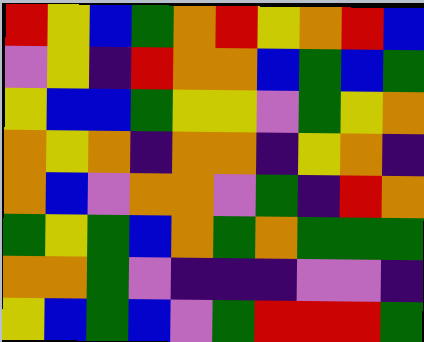[["red", "yellow", "blue", "green", "orange", "red", "yellow", "orange", "red", "blue"], ["violet", "yellow", "indigo", "red", "orange", "orange", "blue", "green", "blue", "green"], ["yellow", "blue", "blue", "green", "yellow", "yellow", "violet", "green", "yellow", "orange"], ["orange", "yellow", "orange", "indigo", "orange", "orange", "indigo", "yellow", "orange", "indigo"], ["orange", "blue", "violet", "orange", "orange", "violet", "green", "indigo", "red", "orange"], ["green", "yellow", "green", "blue", "orange", "green", "orange", "green", "green", "green"], ["orange", "orange", "green", "violet", "indigo", "indigo", "indigo", "violet", "violet", "indigo"], ["yellow", "blue", "green", "blue", "violet", "green", "red", "red", "red", "green"]]